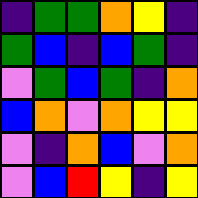[["indigo", "green", "green", "orange", "yellow", "indigo"], ["green", "blue", "indigo", "blue", "green", "indigo"], ["violet", "green", "blue", "green", "indigo", "orange"], ["blue", "orange", "violet", "orange", "yellow", "yellow"], ["violet", "indigo", "orange", "blue", "violet", "orange"], ["violet", "blue", "red", "yellow", "indigo", "yellow"]]